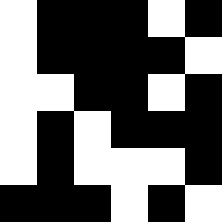[["white", "black", "black", "black", "white", "black"], ["white", "black", "black", "black", "black", "white"], ["white", "white", "black", "black", "white", "black"], ["white", "black", "white", "black", "black", "black"], ["white", "black", "white", "white", "white", "black"], ["black", "black", "black", "white", "black", "white"]]